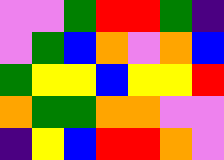[["violet", "violet", "green", "red", "red", "green", "indigo"], ["violet", "green", "blue", "orange", "violet", "orange", "blue"], ["green", "yellow", "yellow", "blue", "yellow", "yellow", "red"], ["orange", "green", "green", "orange", "orange", "violet", "violet"], ["indigo", "yellow", "blue", "red", "red", "orange", "violet"]]